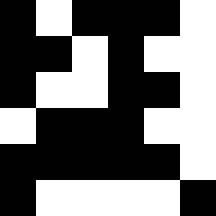[["black", "white", "black", "black", "black", "white"], ["black", "black", "white", "black", "white", "white"], ["black", "white", "white", "black", "black", "white"], ["white", "black", "black", "black", "white", "white"], ["black", "black", "black", "black", "black", "white"], ["black", "white", "white", "white", "white", "black"]]